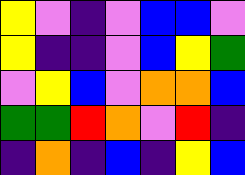[["yellow", "violet", "indigo", "violet", "blue", "blue", "violet"], ["yellow", "indigo", "indigo", "violet", "blue", "yellow", "green"], ["violet", "yellow", "blue", "violet", "orange", "orange", "blue"], ["green", "green", "red", "orange", "violet", "red", "indigo"], ["indigo", "orange", "indigo", "blue", "indigo", "yellow", "blue"]]